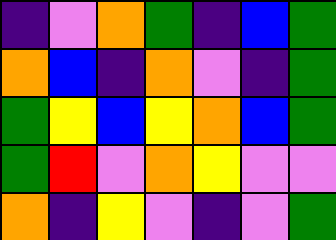[["indigo", "violet", "orange", "green", "indigo", "blue", "green"], ["orange", "blue", "indigo", "orange", "violet", "indigo", "green"], ["green", "yellow", "blue", "yellow", "orange", "blue", "green"], ["green", "red", "violet", "orange", "yellow", "violet", "violet"], ["orange", "indigo", "yellow", "violet", "indigo", "violet", "green"]]